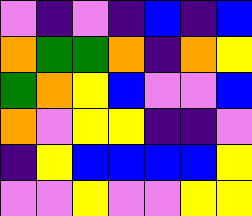[["violet", "indigo", "violet", "indigo", "blue", "indigo", "blue"], ["orange", "green", "green", "orange", "indigo", "orange", "yellow"], ["green", "orange", "yellow", "blue", "violet", "violet", "blue"], ["orange", "violet", "yellow", "yellow", "indigo", "indigo", "violet"], ["indigo", "yellow", "blue", "blue", "blue", "blue", "yellow"], ["violet", "violet", "yellow", "violet", "violet", "yellow", "yellow"]]